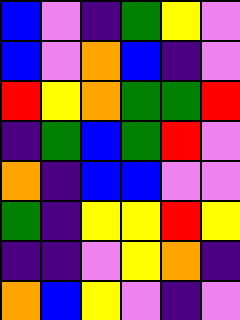[["blue", "violet", "indigo", "green", "yellow", "violet"], ["blue", "violet", "orange", "blue", "indigo", "violet"], ["red", "yellow", "orange", "green", "green", "red"], ["indigo", "green", "blue", "green", "red", "violet"], ["orange", "indigo", "blue", "blue", "violet", "violet"], ["green", "indigo", "yellow", "yellow", "red", "yellow"], ["indigo", "indigo", "violet", "yellow", "orange", "indigo"], ["orange", "blue", "yellow", "violet", "indigo", "violet"]]